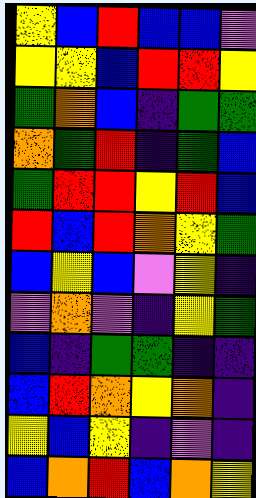[["yellow", "blue", "red", "blue", "blue", "violet"], ["yellow", "yellow", "blue", "red", "red", "yellow"], ["green", "orange", "blue", "indigo", "green", "green"], ["orange", "green", "red", "indigo", "green", "blue"], ["green", "red", "red", "yellow", "red", "blue"], ["red", "blue", "red", "orange", "yellow", "green"], ["blue", "yellow", "blue", "violet", "yellow", "indigo"], ["violet", "orange", "violet", "indigo", "yellow", "green"], ["blue", "indigo", "green", "green", "indigo", "indigo"], ["blue", "red", "orange", "yellow", "orange", "indigo"], ["yellow", "blue", "yellow", "indigo", "violet", "indigo"], ["blue", "orange", "red", "blue", "orange", "yellow"]]